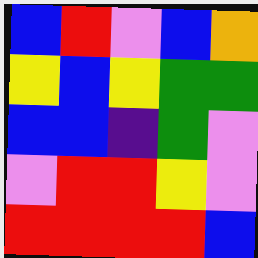[["blue", "red", "violet", "blue", "orange"], ["yellow", "blue", "yellow", "green", "green"], ["blue", "blue", "indigo", "green", "violet"], ["violet", "red", "red", "yellow", "violet"], ["red", "red", "red", "red", "blue"]]